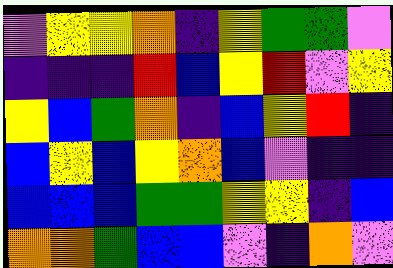[["violet", "yellow", "yellow", "orange", "indigo", "yellow", "green", "green", "violet"], ["indigo", "indigo", "indigo", "red", "blue", "yellow", "red", "violet", "yellow"], ["yellow", "blue", "green", "orange", "indigo", "blue", "yellow", "red", "indigo"], ["blue", "yellow", "blue", "yellow", "orange", "blue", "violet", "indigo", "indigo"], ["blue", "blue", "blue", "green", "green", "yellow", "yellow", "indigo", "blue"], ["orange", "orange", "green", "blue", "blue", "violet", "indigo", "orange", "violet"]]